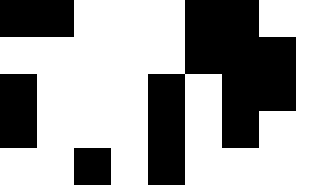[["black", "black", "white", "white", "white", "black", "black", "white", "white"], ["white", "white", "white", "white", "white", "black", "black", "black", "white"], ["black", "white", "white", "white", "black", "white", "black", "black", "white"], ["black", "white", "white", "white", "black", "white", "black", "white", "white"], ["white", "white", "black", "white", "black", "white", "white", "white", "white"]]